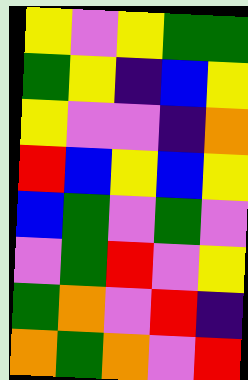[["yellow", "violet", "yellow", "green", "green"], ["green", "yellow", "indigo", "blue", "yellow"], ["yellow", "violet", "violet", "indigo", "orange"], ["red", "blue", "yellow", "blue", "yellow"], ["blue", "green", "violet", "green", "violet"], ["violet", "green", "red", "violet", "yellow"], ["green", "orange", "violet", "red", "indigo"], ["orange", "green", "orange", "violet", "red"]]